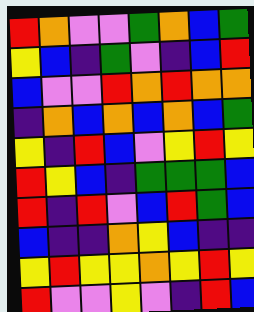[["red", "orange", "violet", "violet", "green", "orange", "blue", "green"], ["yellow", "blue", "indigo", "green", "violet", "indigo", "blue", "red"], ["blue", "violet", "violet", "red", "orange", "red", "orange", "orange"], ["indigo", "orange", "blue", "orange", "blue", "orange", "blue", "green"], ["yellow", "indigo", "red", "blue", "violet", "yellow", "red", "yellow"], ["red", "yellow", "blue", "indigo", "green", "green", "green", "blue"], ["red", "indigo", "red", "violet", "blue", "red", "green", "blue"], ["blue", "indigo", "indigo", "orange", "yellow", "blue", "indigo", "indigo"], ["yellow", "red", "yellow", "yellow", "orange", "yellow", "red", "yellow"], ["red", "violet", "violet", "yellow", "violet", "indigo", "red", "blue"]]